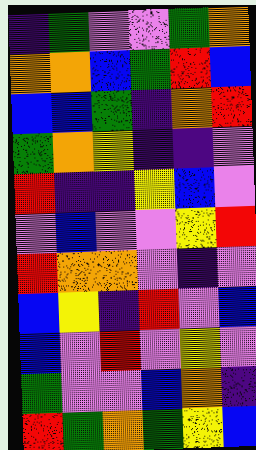[["indigo", "green", "violet", "violet", "green", "orange"], ["orange", "orange", "blue", "green", "red", "blue"], ["blue", "blue", "green", "indigo", "orange", "red"], ["green", "orange", "yellow", "indigo", "indigo", "violet"], ["red", "indigo", "indigo", "yellow", "blue", "violet"], ["violet", "blue", "violet", "violet", "yellow", "red"], ["red", "orange", "orange", "violet", "indigo", "violet"], ["blue", "yellow", "indigo", "red", "violet", "blue"], ["blue", "violet", "red", "violet", "yellow", "violet"], ["green", "violet", "violet", "blue", "orange", "indigo"], ["red", "green", "orange", "green", "yellow", "blue"]]